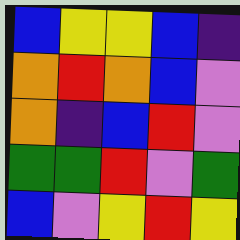[["blue", "yellow", "yellow", "blue", "indigo"], ["orange", "red", "orange", "blue", "violet"], ["orange", "indigo", "blue", "red", "violet"], ["green", "green", "red", "violet", "green"], ["blue", "violet", "yellow", "red", "yellow"]]